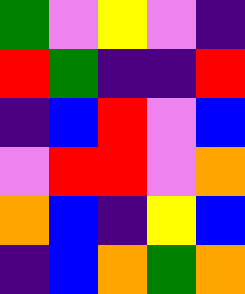[["green", "violet", "yellow", "violet", "indigo"], ["red", "green", "indigo", "indigo", "red"], ["indigo", "blue", "red", "violet", "blue"], ["violet", "red", "red", "violet", "orange"], ["orange", "blue", "indigo", "yellow", "blue"], ["indigo", "blue", "orange", "green", "orange"]]